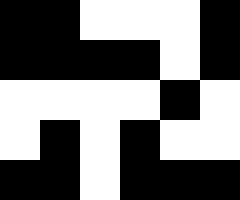[["black", "black", "white", "white", "white", "black"], ["black", "black", "black", "black", "white", "black"], ["white", "white", "white", "white", "black", "white"], ["white", "black", "white", "black", "white", "white"], ["black", "black", "white", "black", "black", "black"]]